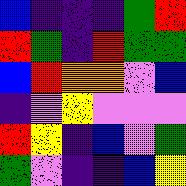[["blue", "indigo", "indigo", "indigo", "green", "red"], ["red", "green", "indigo", "red", "green", "green"], ["blue", "red", "orange", "orange", "violet", "blue"], ["indigo", "violet", "yellow", "violet", "violet", "violet"], ["red", "yellow", "indigo", "blue", "violet", "green"], ["green", "violet", "indigo", "indigo", "blue", "yellow"]]